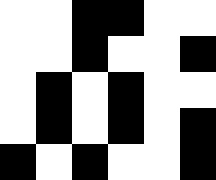[["white", "white", "black", "black", "white", "white"], ["white", "white", "black", "white", "white", "black"], ["white", "black", "white", "black", "white", "white"], ["white", "black", "white", "black", "white", "black"], ["black", "white", "black", "white", "white", "black"]]